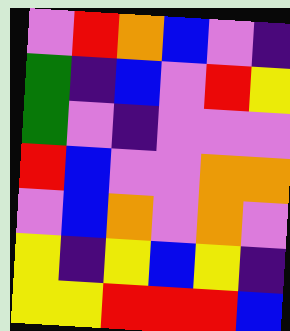[["violet", "red", "orange", "blue", "violet", "indigo"], ["green", "indigo", "blue", "violet", "red", "yellow"], ["green", "violet", "indigo", "violet", "violet", "violet"], ["red", "blue", "violet", "violet", "orange", "orange"], ["violet", "blue", "orange", "violet", "orange", "violet"], ["yellow", "indigo", "yellow", "blue", "yellow", "indigo"], ["yellow", "yellow", "red", "red", "red", "blue"]]